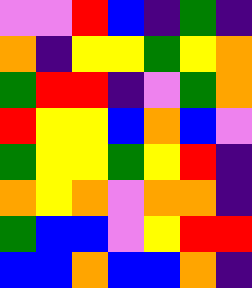[["violet", "violet", "red", "blue", "indigo", "green", "indigo"], ["orange", "indigo", "yellow", "yellow", "green", "yellow", "orange"], ["green", "red", "red", "indigo", "violet", "green", "orange"], ["red", "yellow", "yellow", "blue", "orange", "blue", "violet"], ["green", "yellow", "yellow", "green", "yellow", "red", "indigo"], ["orange", "yellow", "orange", "violet", "orange", "orange", "indigo"], ["green", "blue", "blue", "violet", "yellow", "red", "red"], ["blue", "blue", "orange", "blue", "blue", "orange", "indigo"]]